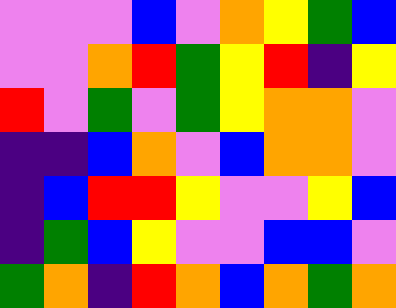[["violet", "violet", "violet", "blue", "violet", "orange", "yellow", "green", "blue"], ["violet", "violet", "orange", "red", "green", "yellow", "red", "indigo", "yellow"], ["red", "violet", "green", "violet", "green", "yellow", "orange", "orange", "violet"], ["indigo", "indigo", "blue", "orange", "violet", "blue", "orange", "orange", "violet"], ["indigo", "blue", "red", "red", "yellow", "violet", "violet", "yellow", "blue"], ["indigo", "green", "blue", "yellow", "violet", "violet", "blue", "blue", "violet"], ["green", "orange", "indigo", "red", "orange", "blue", "orange", "green", "orange"]]